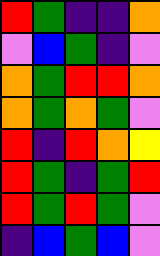[["red", "green", "indigo", "indigo", "orange"], ["violet", "blue", "green", "indigo", "violet"], ["orange", "green", "red", "red", "orange"], ["orange", "green", "orange", "green", "violet"], ["red", "indigo", "red", "orange", "yellow"], ["red", "green", "indigo", "green", "red"], ["red", "green", "red", "green", "violet"], ["indigo", "blue", "green", "blue", "violet"]]